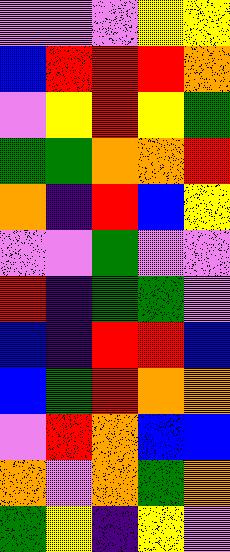[["violet", "violet", "violet", "yellow", "yellow"], ["blue", "red", "red", "red", "orange"], ["violet", "yellow", "red", "yellow", "green"], ["green", "green", "orange", "orange", "red"], ["orange", "indigo", "red", "blue", "yellow"], ["violet", "violet", "green", "violet", "violet"], ["red", "indigo", "green", "green", "violet"], ["blue", "indigo", "red", "red", "blue"], ["blue", "green", "red", "orange", "orange"], ["violet", "red", "orange", "blue", "blue"], ["orange", "violet", "orange", "green", "orange"], ["green", "yellow", "indigo", "yellow", "violet"]]